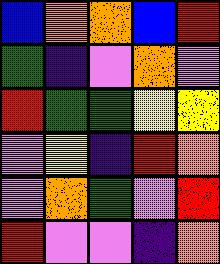[["blue", "orange", "orange", "blue", "red"], ["green", "indigo", "violet", "orange", "violet"], ["red", "green", "green", "yellow", "yellow"], ["violet", "yellow", "indigo", "red", "orange"], ["violet", "orange", "green", "violet", "red"], ["red", "violet", "violet", "indigo", "orange"]]